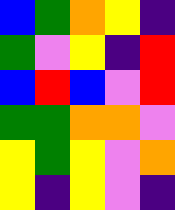[["blue", "green", "orange", "yellow", "indigo"], ["green", "violet", "yellow", "indigo", "red"], ["blue", "red", "blue", "violet", "red"], ["green", "green", "orange", "orange", "violet"], ["yellow", "green", "yellow", "violet", "orange"], ["yellow", "indigo", "yellow", "violet", "indigo"]]